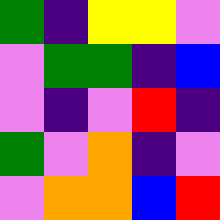[["green", "indigo", "yellow", "yellow", "violet"], ["violet", "green", "green", "indigo", "blue"], ["violet", "indigo", "violet", "red", "indigo"], ["green", "violet", "orange", "indigo", "violet"], ["violet", "orange", "orange", "blue", "red"]]